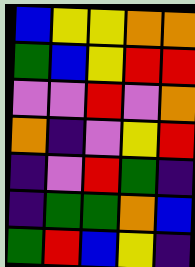[["blue", "yellow", "yellow", "orange", "orange"], ["green", "blue", "yellow", "red", "red"], ["violet", "violet", "red", "violet", "orange"], ["orange", "indigo", "violet", "yellow", "red"], ["indigo", "violet", "red", "green", "indigo"], ["indigo", "green", "green", "orange", "blue"], ["green", "red", "blue", "yellow", "indigo"]]